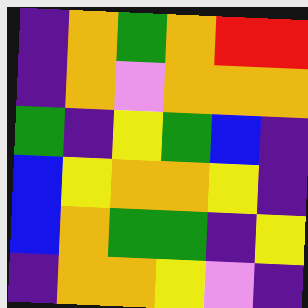[["indigo", "orange", "green", "orange", "red", "red"], ["indigo", "orange", "violet", "orange", "orange", "orange"], ["green", "indigo", "yellow", "green", "blue", "indigo"], ["blue", "yellow", "orange", "orange", "yellow", "indigo"], ["blue", "orange", "green", "green", "indigo", "yellow"], ["indigo", "orange", "orange", "yellow", "violet", "indigo"]]